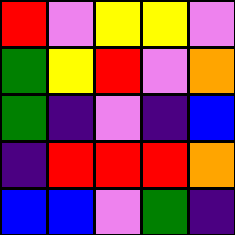[["red", "violet", "yellow", "yellow", "violet"], ["green", "yellow", "red", "violet", "orange"], ["green", "indigo", "violet", "indigo", "blue"], ["indigo", "red", "red", "red", "orange"], ["blue", "blue", "violet", "green", "indigo"]]